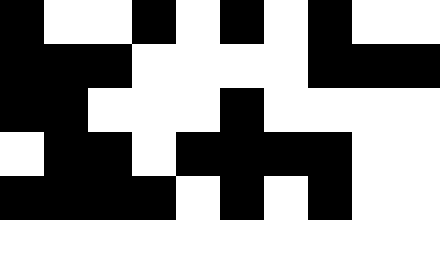[["black", "white", "white", "black", "white", "black", "white", "black", "white", "white"], ["black", "black", "black", "white", "white", "white", "white", "black", "black", "black"], ["black", "black", "white", "white", "white", "black", "white", "white", "white", "white"], ["white", "black", "black", "white", "black", "black", "black", "black", "white", "white"], ["black", "black", "black", "black", "white", "black", "white", "black", "white", "white"], ["white", "white", "white", "white", "white", "white", "white", "white", "white", "white"]]